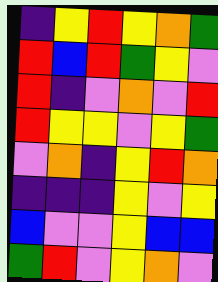[["indigo", "yellow", "red", "yellow", "orange", "green"], ["red", "blue", "red", "green", "yellow", "violet"], ["red", "indigo", "violet", "orange", "violet", "red"], ["red", "yellow", "yellow", "violet", "yellow", "green"], ["violet", "orange", "indigo", "yellow", "red", "orange"], ["indigo", "indigo", "indigo", "yellow", "violet", "yellow"], ["blue", "violet", "violet", "yellow", "blue", "blue"], ["green", "red", "violet", "yellow", "orange", "violet"]]